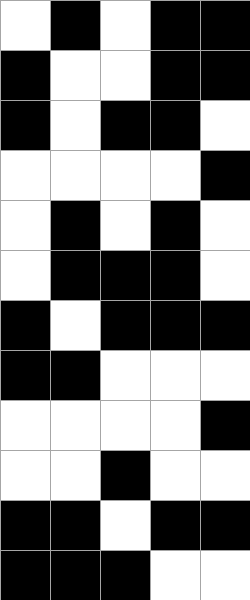[["white", "black", "white", "black", "black"], ["black", "white", "white", "black", "black"], ["black", "white", "black", "black", "white"], ["white", "white", "white", "white", "black"], ["white", "black", "white", "black", "white"], ["white", "black", "black", "black", "white"], ["black", "white", "black", "black", "black"], ["black", "black", "white", "white", "white"], ["white", "white", "white", "white", "black"], ["white", "white", "black", "white", "white"], ["black", "black", "white", "black", "black"], ["black", "black", "black", "white", "white"]]